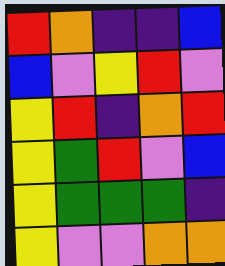[["red", "orange", "indigo", "indigo", "blue"], ["blue", "violet", "yellow", "red", "violet"], ["yellow", "red", "indigo", "orange", "red"], ["yellow", "green", "red", "violet", "blue"], ["yellow", "green", "green", "green", "indigo"], ["yellow", "violet", "violet", "orange", "orange"]]